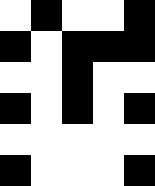[["white", "black", "white", "white", "black"], ["black", "white", "black", "black", "black"], ["white", "white", "black", "white", "white"], ["black", "white", "black", "white", "black"], ["white", "white", "white", "white", "white"], ["black", "white", "white", "white", "black"]]